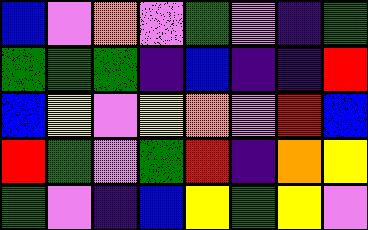[["blue", "violet", "orange", "violet", "green", "violet", "indigo", "green"], ["green", "green", "green", "indigo", "blue", "indigo", "indigo", "red"], ["blue", "yellow", "violet", "yellow", "orange", "violet", "red", "blue"], ["red", "green", "violet", "green", "red", "indigo", "orange", "yellow"], ["green", "violet", "indigo", "blue", "yellow", "green", "yellow", "violet"]]